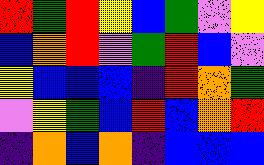[["red", "green", "red", "yellow", "blue", "green", "violet", "yellow"], ["blue", "orange", "red", "violet", "green", "red", "blue", "violet"], ["yellow", "blue", "blue", "blue", "indigo", "red", "orange", "green"], ["violet", "yellow", "green", "blue", "red", "blue", "orange", "red"], ["indigo", "orange", "blue", "orange", "indigo", "blue", "blue", "blue"]]